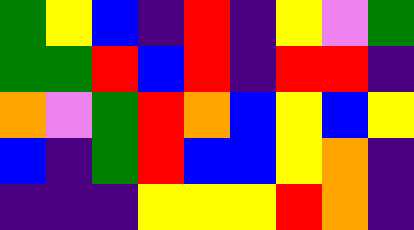[["green", "yellow", "blue", "indigo", "red", "indigo", "yellow", "violet", "green"], ["green", "green", "red", "blue", "red", "indigo", "red", "red", "indigo"], ["orange", "violet", "green", "red", "orange", "blue", "yellow", "blue", "yellow"], ["blue", "indigo", "green", "red", "blue", "blue", "yellow", "orange", "indigo"], ["indigo", "indigo", "indigo", "yellow", "yellow", "yellow", "red", "orange", "indigo"]]